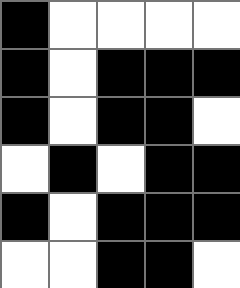[["black", "white", "white", "white", "white"], ["black", "white", "black", "black", "black"], ["black", "white", "black", "black", "white"], ["white", "black", "white", "black", "black"], ["black", "white", "black", "black", "black"], ["white", "white", "black", "black", "white"]]